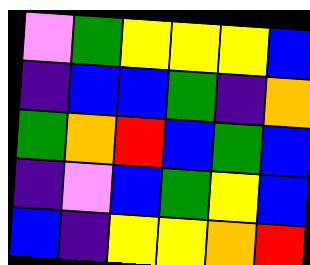[["violet", "green", "yellow", "yellow", "yellow", "blue"], ["indigo", "blue", "blue", "green", "indigo", "orange"], ["green", "orange", "red", "blue", "green", "blue"], ["indigo", "violet", "blue", "green", "yellow", "blue"], ["blue", "indigo", "yellow", "yellow", "orange", "red"]]